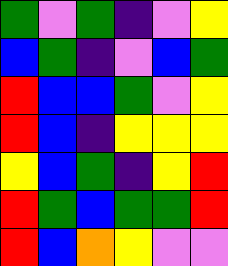[["green", "violet", "green", "indigo", "violet", "yellow"], ["blue", "green", "indigo", "violet", "blue", "green"], ["red", "blue", "blue", "green", "violet", "yellow"], ["red", "blue", "indigo", "yellow", "yellow", "yellow"], ["yellow", "blue", "green", "indigo", "yellow", "red"], ["red", "green", "blue", "green", "green", "red"], ["red", "blue", "orange", "yellow", "violet", "violet"]]